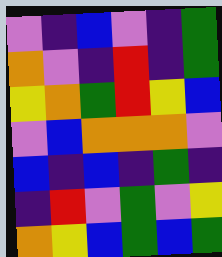[["violet", "indigo", "blue", "violet", "indigo", "green"], ["orange", "violet", "indigo", "red", "indigo", "green"], ["yellow", "orange", "green", "red", "yellow", "blue"], ["violet", "blue", "orange", "orange", "orange", "violet"], ["blue", "indigo", "blue", "indigo", "green", "indigo"], ["indigo", "red", "violet", "green", "violet", "yellow"], ["orange", "yellow", "blue", "green", "blue", "green"]]